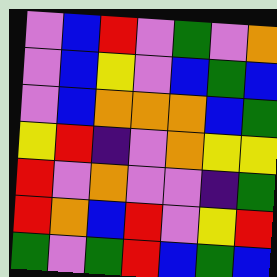[["violet", "blue", "red", "violet", "green", "violet", "orange"], ["violet", "blue", "yellow", "violet", "blue", "green", "blue"], ["violet", "blue", "orange", "orange", "orange", "blue", "green"], ["yellow", "red", "indigo", "violet", "orange", "yellow", "yellow"], ["red", "violet", "orange", "violet", "violet", "indigo", "green"], ["red", "orange", "blue", "red", "violet", "yellow", "red"], ["green", "violet", "green", "red", "blue", "green", "blue"]]